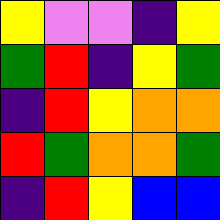[["yellow", "violet", "violet", "indigo", "yellow"], ["green", "red", "indigo", "yellow", "green"], ["indigo", "red", "yellow", "orange", "orange"], ["red", "green", "orange", "orange", "green"], ["indigo", "red", "yellow", "blue", "blue"]]